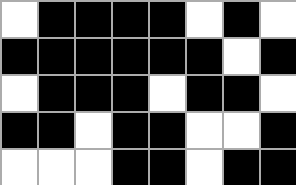[["white", "black", "black", "black", "black", "white", "black", "white"], ["black", "black", "black", "black", "black", "black", "white", "black"], ["white", "black", "black", "black", "white", "black", "black", "white"], ["black", "black", "white", "black", "black", "white", "white", "black"], ["white", "white", "white", "black", "black", "white", "black", "black"]]